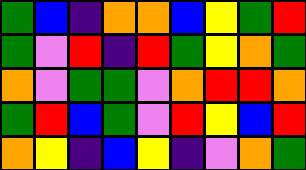[["green", "blue", "indigo", "orange", "orange", "blue", "yellow", "green", "red"], ["green", "violet", "red", "indigo", "red", "green", "yellow", "orange", "green"], ["orange", "violet", "green", "green", "violet", "orange", "red", "red", "orange"], ["green", "red", "blue", "green", "violet", "red", "yellow", "blue", "red"], ["orange", "yellow", "indigo", "blue", "yellow", "indigo", "violet", "orange", "green"]]